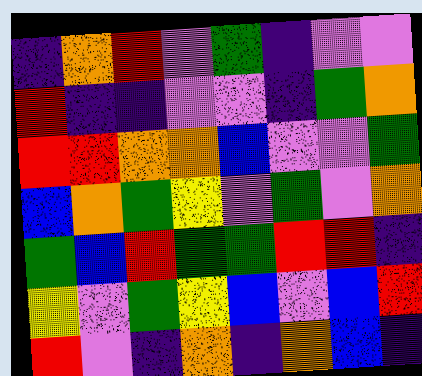[["indigo", "orange", "red", "violet", "green", "indigo", "violet", "violet"], ["red", "indigo", "indigo", "violet", "violet", "indigo", "green", "orange"], ["red", "red", "orange", "orange", "blue", "violet", "violet", "green"], ["blue", "orange", "green", "yellow", "violet", "green", "violet", "orange"], ["green", "blue", "red", "green", "green", "red", "red", "indigo"], ["yellow", "violet", "green", "yellow", "blue", "violet", "blue", "red"], ["red", "violet", "indigo", "orange", "indigo", "orange", "blue", "indigo"]]